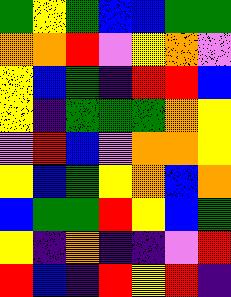[["green", "yellow", "green", "blue", "blue", "green", "green"], ["orange", "orange", "red", "violet", "yellow", "orange", "violet"], ["yellow", "blue", "green", "indigo", "red", "red", "blue"], ["yellow", "indigo", "green", "green", "green", "orange", "yellow"], ["violet", "red", "blue", "violet", "orange", "orange", "yellow"], ["yellow", "blue", "green", "yellow", "orange", "blue", "orange"], ["blue", "green", "green", "red", "yellow", "blue", "green"], ["yellow", "indigo", "orange", "indigo", "indigo", "violet", "red"], ["red", "blue", "indigo", "red", "yellow", "red", "indigo"]]